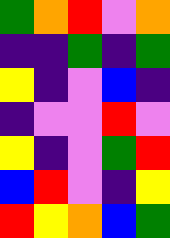[["green", "orange", "red", "violet", "orange"], ["indigo", "indigo", "green", "indigo", "green"], ["yellow", "indigo", "violet", "blue", "indigo"], ["indigo", "violet", "violet", "red", "violet"], ["yellow", "indigo", "violet", "green", "red"], ["blue", "red", "violet", "indigo", "yellow"], ["red", "yellow", "orange", "blue", "green"]]